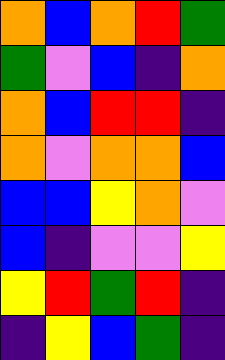[["orange", "blue", "orange", "red", "green"], ["green", "violet", "blue", "indigo", "orange"], ["orange", "blue", "red", "red", "indigo"], ["orange", "violet", "orange", "orange", "blue"], ["blue", "blue", "yellow", "orange", "violet"], ["blue", "indigo", "violet", "violet", "yellow"], ["yellow", "red", "green", "red", "indigo"], ["indigo", "yellow", "blue", "green", "indigo"]]